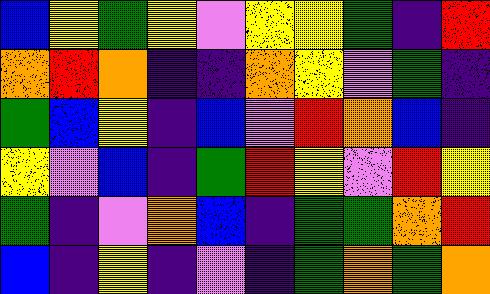[["blue", "yellow", "green", "yellow", "violet", "yellow", "yellow", "green", "indigo", "red"], ["orange", "red", "orange", "indigo", "indigo", "orange", "yellow", "violet", "green", "indigo"], ["green", "blue", "yellow", "indigo", "blue", "violet", "red", "orange", "blue", "indigo"], ["yellow", "violet", "blue", "indigo", "green", "red", "yellow", "violet", "red", "yellow"], ["green", "indigo", "violet", "orange", "blue", "indigo", "green", "green", "orange", "red"], ["blue", "indigo", "yellow", "indigo", "violet", "indigo", "green", "orange", "green", "orange"]]